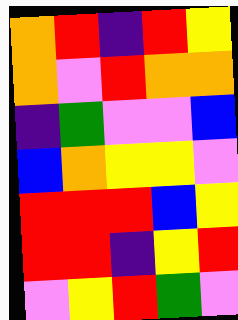[["orange", "red", "indigo", "red", "yellow"], ["orange", "violet", "red", "orange", "orange"], ["indigo", "green", "violet", "violet", "blue"], ["blue", "orange", "yellow", "yellow", "violet"], ["red", "red", "red", "blue", "yellow"], ["red", "red", "indigo", "yellow", "red"], ["violet", "yellow", "red", "green", "violet"]]